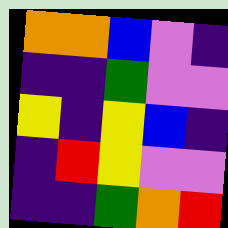[["orange", "orange", "blue", "violet", "indigo"], ["indigo", "indigo", "green", "violet", "violet"], ["yellow", "indigo", "yellow", "blue", "indigo"], ["indigo", "red", "yellow", "violet", "violet"], ["indigo", "indigo", "green", "orange", "red"]]